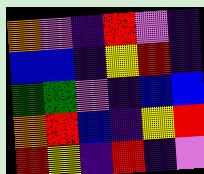[["orange", "violet", "indigo", "red", "violet", "indigo"], ["blue", "blue", "indigo", "yellow", "red", "indigo"], ["green", "green", "violet", "indigo", "blue", "blue"], ["orange", "red", "blue", "indigo", "yellow", "red"], ["red", "yellow", "indigo", "red", "indigo", "violet"]]